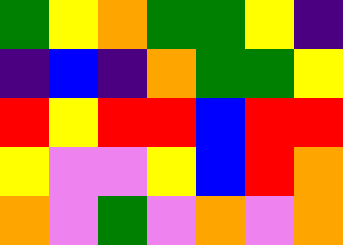[["green", "yellow", "orange", "green", "green", "yellow", "indigo"], ["indigo", "blue", "indigo", "orange", "green", "green", "yellow"], ["red", "yellow", "red", "red", "blue", "red", "red"], ["yellow", "violet", "violet", "yellow", "blue", "red", "orange"], ["orange", "violet", "green", "violet", "orange", "violet", "orange"]]